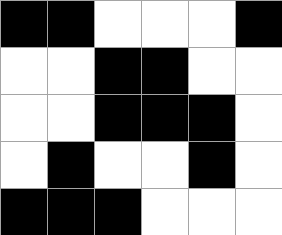[["black", "black", "white", "white", "white", "black"], ["white", "white", "black", "black", "white", "white"], ["white", "white", "black", "black", "black", "white"], ["white", "black", "white", "white", "black", "white"], ["black", "black", "black", "white", "white", "white"]]